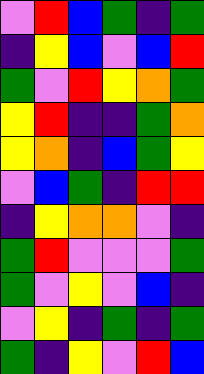[["violet", "red", "blue", "green", "indigo", "green"], ["indigo", "yellow", "blue", "violet", "blue", "red"], ["green", "violet", "red", "yellow", "orange", "green"], ["yellow", "red", "indigo", "indigo", "green", "orange"], ["yellow", "orange", "indigo", "blue", "green", "yellow"], ["violet", "blue", "green", "indigo", "red", "red"], ["indigo", "yellow", "orange", "orange", "violet", "indigo"], ["green", "red", "violet", "violet", "violet", "green"], ["green", "violet", "yellow", "violet", "blue", "indigo"], ["violet", "yellow", "indigo", "green", "indigo", "green"], ["green", "indigo", "yellow", "violet", "red", "blue"]]